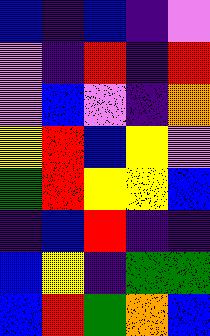[["blue", "indigo", "blue", "indigo", "violet"], ["violet", "indigo", "red", "indigo", "red"], ["violet", "blue", "violet", "indigo", "orange"], ["yellow", "red", "blue", "yellow", "violet"], ["green", "red", "yellow", "yellow", "blue"], ["indigo", "blue", "red", "indigo", "indigo"], ["blue", "yellow", "indigo", "green", "green"], ["blue", "red", "green", "orange", "blue"]]